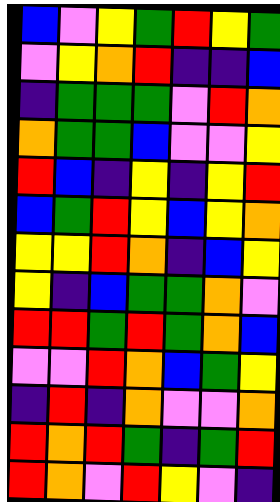[["blue", "violet", "yellow", "green", "red", "yellow", "green"], ["violet", "yellow", "orange", "red", "indigo", "indigo", "blue"], ["indigo", "green", "green", "green", "violet", "red", "orange"], ["orange", "green", "green", "blue", "violet", "violet", "yellow"], ["red", "blue", "indigo", "yellow", "indigo", "yellow", "red"], ["blue", "green", "red", "yellow", "blue", "yellow", "orange"], ["yellow", "yellow", "red", "orange", "indigo", "blue", "yellow"], ["yellow", "indigo", "blue", "green", "green", "orange", "violet"], ["red", "red", "green", "red", "green", "orange", "blue"], ["violet", "violet", "red", "orange", "blue", "green", "yellow"], ["indigo", "red", "indigo", "orange", "violet", "violet", "orange"], ["red", "orange", "red", "green", "indigo", "green", "red"], ["red", "orange", "violet", "red", "yellow", "violet", "indigo"]]